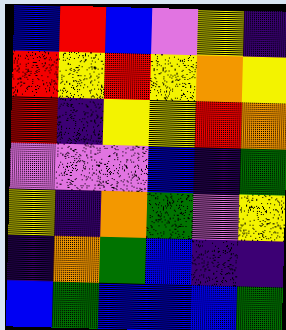[["blue", "red", "blue", "violet", "yellow", "indigo"], ["red", "yellow", "red", "yellow", "orange", "yellow"], ["red", "indigo", "yellow", "yellow", "red", "orange"], ["violet", "violet", "violet", "blue", "indigo", "green"], ["yellow", "indigo", "orange", "green", "violet", "yellow"], ["indigo", "orange", "green", "blue", "indigo", "indigo"], ["blue", "green", "blue", "blue", "blue", "green"]]